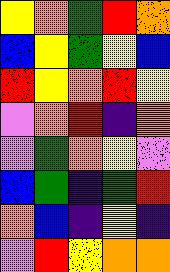[["yellow", "orange", "green", "red", "orange"], ["blue", "yellow", "green", "yellow", "blue"], ["red", "yellow", "orange", "red", "yellow"], ["violet", "orange", "red", "indigo", "orange"], ["violet", "green", "orange", "yellow", "violet"], ["blue", "green", "indigo", "green", "red"], ["orange", "blue", "indigo", "yellow", "indigo"], ["violet", "red", "yellow", "orange", "orange"]]